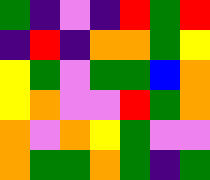[["green", "indigo", "violet", "indigo", "red", "green", "red"], ["indigo", "red", "indigo", "orange", "orange", "green", "yellow"], ["yellow", "green", "violet", "green", "green", "blue", "orange"], ["yellow", "orange", "violet", "violet", "red", "green", "orange"], ["orange", "violet", "orange", "yellow", "green", "violet", "violet"], ["orange", "green", "green", "orange", "green", "indigo", "green"]]